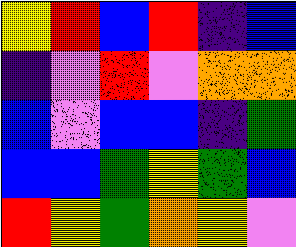[["yellow", "red", "blue", "red", "indigo", "blue"], ["indigo", "violet", "red", "violet", "orange", "orange"], ["blue", "violet", "blue", "blue", "indigo", "green"], ["blue", "blue", "green", "yellow", "green", "blue"], ["red", "yellow", "green", "orange", "yellow", "violet"]]